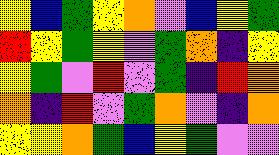[["yellow", "blue", "green", "yellow", "orange", "violet", "blue", "yellow", "green"], ["red", "yellow", "green", "yellow", "violet", "green", "orange", "indigo", "yellow"], ["yellow", "green", "violet", "red", "violet", "green", "indigo", "red", "orange"], ["orange", "indigo", "red", "violet", "green", "orange", "violet", "indigo", "orange"], ["yellow", "yellow", "orange", "green", "blue", "yellow", "green", "violet", "violet"]]